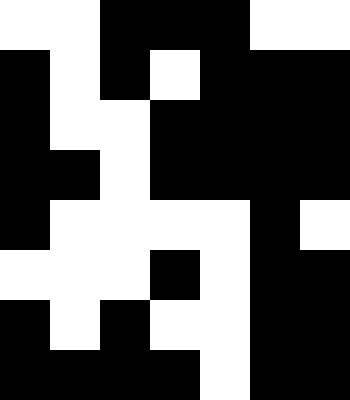[["white", "white", "black", "black", "black", "white", "white"], ["black", "white", "black", "white", "black", "black", "black"], ["black", "white", "white", "black", "black", "black", "black"], ["black", "black", "white", "black", "black", "black", "black"], ["black", "white", "white", "white", "white", "black", "white"], ["white", "white", "white", "black", "white", "black", "black"], ["black", "white", "black", "white", "white", "black", "black"], ["black", "black", "black", "black", "white", "black", "black"]]